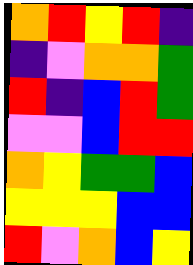[["orange", "red", "yellow", "red", "indigo"], ["indigo", "violet", "orange", "orange", "green"], ["red", "indigo", "blue", "red", "green"], ["violet", "violet", "blue", "red", "red"], ["orange", "yellow", "green", "green", "blue"], ["yellow", "yellow", "yellow", "blue", "blue"], ["red", "violet", "orange", "blue", "yellow"]]